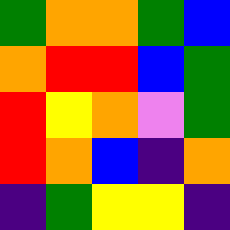[["green", "orange", "orange", "green", "blue"], ["orange", "red", "red", "blue", "green"], ["red", "yellow", "orange", "violet", "green"], ["red", "orange", "blue", "indigo", "orange"], ["indigo", "green", "yellow", "yellow", "indigo"]]